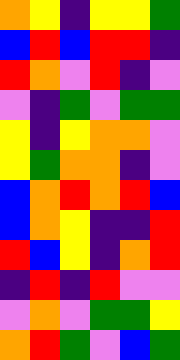[["orange", "yellow", "indigo", "yellow", "yellow", "green"], ["blue", "red", "blue", "red", "red", "indigo"], ["red", "orange", "violet", "red", "indigo", "violet"], ["violet", "indigo", "green", "violet", "green", "green"], ["yellow", "indigo", "yellow", "orange", "orange", "violet"], ["yellow", "green", "orange", "orange", "indigo", "violet"], ["blue", "orange", "red", "orange", "red", "blue"], ["blue", "orange", "yellow", "indigo", "indigo", "red"], ["red", "blue", "yellow", "indigo", "orange", "red"], ["indigo", "red", "indigo", "red", "violet", "violet"], ["violet", "orange", "violet", "green", "green", "yellow"], ["orange", "red", "green", "violet", "blue", "green"]]